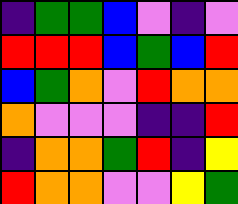[["indigo", "green", "green", "blue", "violet", "indigo", "violet"], ["red", "red", "red", "blue", "green", "blue", "red"], ["blue", "green", "orange", "violet", "red", "orange", "orange"], ["orange", "violet", "violet", "violet", "indigo", "indigo", "red"], ["indigo", "orange", "orange", "green", "red", "indigo", "yellow"], ["red", "orange", "orange", "violet", "violet", "yellow", "green"]]